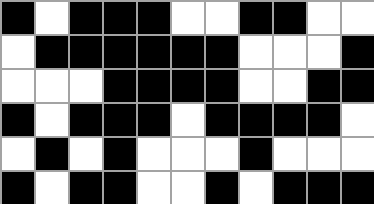[["black", "white", "black", "black", "black", "white", "white", "black", "black", "white", "white"], ["white", "black", "black", "black", "black", "black", "black", "white", "white", "white", "black"], ["white", "white", "white", "black", "black", "black", "black", "white", "white", "black", "black"], ["black", "white", "black", "black", "black", "white", "black", "black", "black", "black", "white"], ["white", "black", "white", "black", "white", "white", "white", "black", "white", "white", "white"], ["black", "white", "black", "black", "white", "white", "black", "white", "black", "black", "black"]]